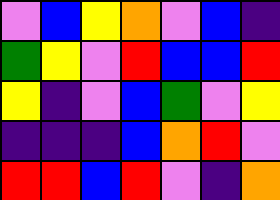[["violet", "blue", "yellow", "orange", "violet", "blue", "indigo"], ["green", "yellow", "violet", "red", "blue", "blue", "red"], ["yellow", "indigo", "violet", "blue", "green", "violet", "yellow"], ["indigo", "indigo", "indigo", "blue", "orange", "red", "violet"], ["red", "red", "blue", "red", "violet", "indigo", "orange"]]